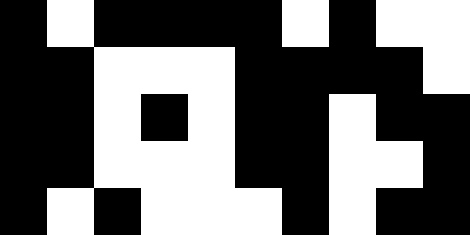[["black", "white", "black", "black", "black", "black", "white", "black", "white", "white"], ["black", "black", "white", "white", "white", "black", "black", "black", "black", "white"], ["black", "black", "white", "black", "white", "black", "black", "white", "black", "black"], ["black", "black", "white", "white", "white", "black", "black", "white", "white", "black"], ["black", "white", "black", "white", "white", "white", "black", "white", "black", "black"]]